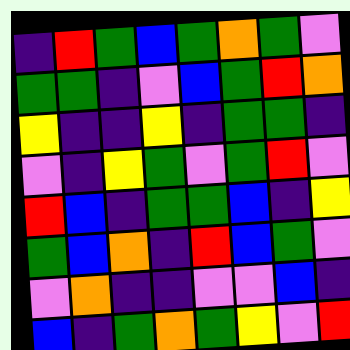[["indigo", "red", "green", "blue", "green", "orange", "green", "violet"], ["green", "green", "indigo", "violet", "blue", "green", "red", "orange"], ["yellow", "indigo", "indigo", "yellow", "indigo", "green", "green", "indigo"], ["violet", "indigo", "yellow", "green", "violet", "green", "red", "violet"], ["red", "blue", "indigo", "green", "green", "blue", "indigo", "yellow"], ["green", "blue", "orange", "indigo", "red", "blue", "green", "violet"], ["violet", "orange", "indigo", "indigo", "violet", "violet", "blue", "indigo"], ["blue", "indigo", "green", "orange", "green", "yellow", "violet", "red"]]